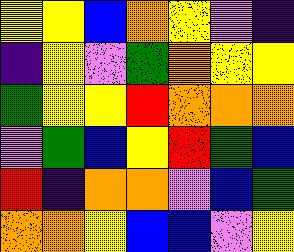[["yellow", "yellow", "blue", "orange", "yellow", "violet", "indigo"], ["indigo", "yellow", "violet", "green", "orange", "yellow", "yellow"], ["green", "yellow", "yellow", "red", "orange", "orange", "orange"], ["violet", "green", "blue", "yellow", "red", "green", "blue"], ["red", "indigo", "orange", "orange", "violet", "blue", "green"], ["orange", "orange", "yellow", "blue", "blue", "violet", "yellow"]]